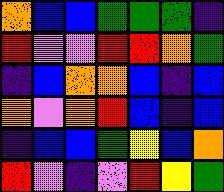[["orange", "blue", "blue", "green", "green", "green", "indigo"], ["red", "violet", "violet", "red", "red", "orange", "green"], ["indigo", "blue", "orange", "orange", "blue", "indigo", "blue"], ["orange", "violet", "orange", "red", "blue", "indigo", "blue"], ["indigo", "blue", "blue", "green", "yellow", "blue", "orange"], ["red", "violet", "indigo", "violet", "red", "yellow", "green"]]